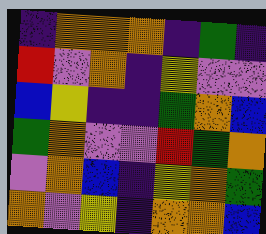[["indigo", "orange", "orange", "orange", "indigo", "green", "indigo"], ["red", "violet", "orange", "indigo", "yellow", "violet", "violet"], ["blue", "yellow", "indigo", "indigo", "green", "orange", "blue"], ["green", "orange", "violet", "violet", "red", "green", "orange"], ["violet", "orange", "blue", "indigo", "yellow", "orange", "green"], ["orange", "violet", "yellow", "indigo", "orange", "orange", "blue"]]